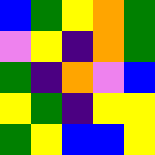[["blue", "green", "yellow", "orange", "green"], ["violet", "yellow", "indigo", "orange", "green"], ["green", "indigo", "orange", "violet", "blue"], ["yellow", "green", "indigo", "yellow", "yellow"], ["green", "yellow", "blue", "blue", "yellow"]]